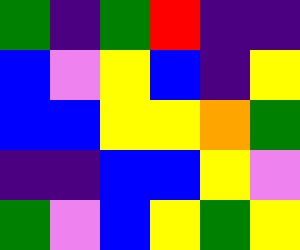[["green", "indigo", "green", "red", "indigo", "indigo"], ["blue", "violet", "yellow", "blue", "indigo", "yellow"], ["blue", "blue", "yellow", "yellow", "orange", "green"], ["indigo", "indigo", "blue", "blue", "yellow", "violet"], ["green", "violet", "blue", "yellow", "green", "yellow"]]